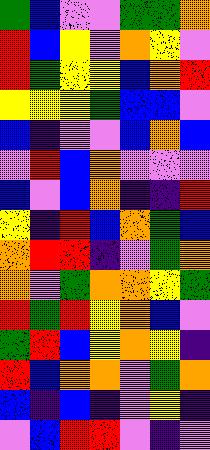[["green", "blue", "violet", "violet", "green", "green", "orange"], ["red", "blue", "yellow", "violet", "orange", "yellow", "violet"], ["red", "green", "yellow", "yellow", "blue", "orange", "red"], ["yellow", "yellow", "yellow", "green", "blue", "blue", "violet"], ["blue", "indigo", "violet", "violet", "blue", "orange", "blue"], ["violet", "red", "blue", "orange", "violet", "violet", "violet"], ["blue", "violet", "blue", "orange", "indigo", "indigo", "red"], ["yellow", "indigo", "red", "blue", "orange", "green", "blue"], ["orange", "red", "red", "indigo", "violet", "green", "orange"], ["orange", "violet", "green", "orange", "orange", "yellow", "green"], ["red", "green", "red", "yellow", "orange", "blue", "violet"], ["green", "red", "blue", "yellow", "orange", "yellow", "indigo"], ["red", "blue", "orange", "orange", "violet", "green", "orange"], ["blue", "indigo", "blue", "indigo", "violet", "yellow", "indigo"], ["violet", "blue", "red", "red", "violet", "indigo", "violet"]]